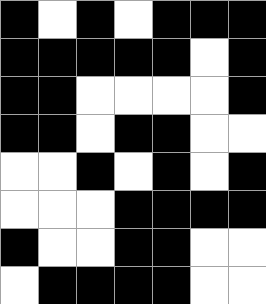[["black", "white", "black", "white", "black", "black", "black"], ["black", "black", "black", "black", "black", "white", "black"], ["black", "black", "white", "white", "white", "white", "black"], ["black", "black", "white", "black", "black", "white", "white"], ["white", "white", "black", "white", "black", "white", "black"], ["white", "white", "white", "black", "black", "black", "black"], ["black", "white", "white", "black", "black", "white", "white"], ["white", "black", "black", "black", "black", "white", "white"]]